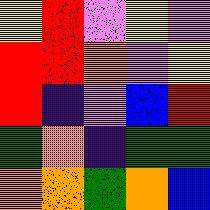[["yellow", "red", "violet", "yellow", "violet"], ["red", "red", "orange", "violet", "yellow"], ["red", "indigo", "violet", "blue", "red"], ["green", "orange", "indigo", "green", "green"], ["orange", "orange", "green", "orange", "blue"]]